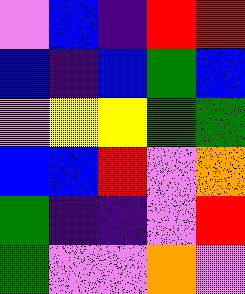[["violet", "blue", "indigo", "red", "red"], ["blue", "indigo", "blue", "green", "blue"], ["violet", "yellow", "yellow", "green", "green"], ["blue", "blue", "red", "violet", "orange"], ["green", "indigo", "indigo", "violet", "red"], ["green", "violet", "violet", "orange", "violet"]]